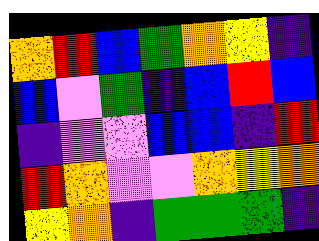[["orange", "red", "blue", "green", "orange", "yellow", "indigo"], ["blue", "violet", "green", "indigo", "blue", "red", "blue"], ["indigo", "violet", "violet", "blue", "blue", "indigo", "red"], ["red", "orange", "violet", "violet", "orange", "yellow", "orange"], ["yellow", "orange", "indigo", "green", "green", "green", "indigo"]]